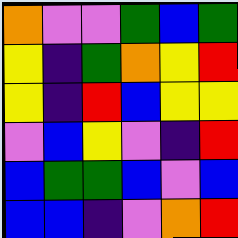[["orange", "violet", "violet", "green", "blue", "green"], ["yellow", "indigo", "green", "orange", "yellow", "red"], ["yellow", "indigo", "red", "blue", "yellow", "yellow"], ["violet", "blue", "yellow", "violet", "indigo", "red"], ["blue", "green", "green", "blue", "violet", "blue"], ["blue", "blue", "indigo", "violet", "orange", "red"]]